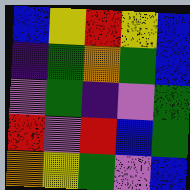[["blue", "yellow", "red", "yellow", "blue"], ["indigo", "green", "orange", "green", "blue"], ["violet", "green", "indigo", "violet", "green"], ["red", "violet", "red", "blue", "green"], ["orange", "yellow", "green", "violet", "blue"]]